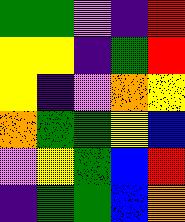[["green", "green", "violet", "indigo", "red"], ["yellow", "yellow", "indigo", "green", "red"], ["yellow", "indigo", "violet", "orange", "yellow"], ["orange", "green", "green", "yellow", "blue"], ["violet", "yellow", "green", "blue", "red"], ["indigo", "green", "green", "blue", "orange"]]